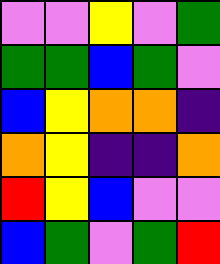[["violet", "violet", "yellow", "violet", "green"], ["green", "green", "blue", "green", "violet"], ["blue", "yellow", "orange", "orange", "indigo"], ["orange", "yellow", "indigo", "indigo", "orange"], ["red", "yellow", "blue", "violet", "violet"], ["blue", "green", "violet", "green", "red"]]